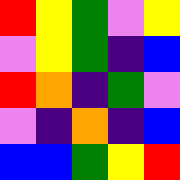[["red", "yellow", "green", "violet", "yellow"], ["violet", "yellow", "green", "indigo", "blue"], ["red", "orange", "indigo", "green", "violet"], ["violet", "indigo", "orange", "indigo", "blue"], ["blue", "blue", "green", "yellow", "red"]]